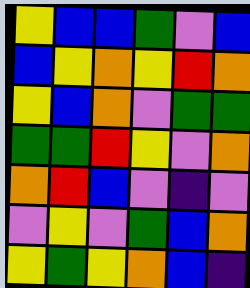[["yellow", "blue", "blue", "green", "violet", "blue"], ["blue", "yellow", "orange", "yellow", "red", "orange"], ["yellow", "blue", "orange", "violet", "green", "green"], ["green", "green", "red", "yellow", "violet", "orange"], ["orange", "red", "blue", "violet", "indigo", "violet"], ["violet", "yellow", "violet", "green", "blue", "orange"], ["yellow", "green", "yellow", "orange", "blue", "indigo"]]